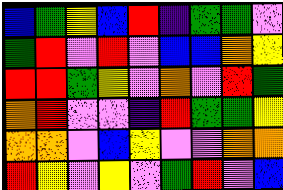[["blue", "green", "yellow", "blue", "red", "indigo", "green", "green", "violet"], ["green", "red", "violet", "red", "violet", "blue", "blue", "orange", "yellow"], ["red", "red", "green", "yellow", "violet", "orange", "violet", "red", "green"], ["orange", "red", "violet", "violet", "indigo", "red", "green", "green", "yellow"], ["orange", "orange", "violet", "blue", "yellow", "violet", "violet", "orange", "orange"], ["red", "yellow", "violet", "yellow", "violet", "green", "red", "violet", "blue"]]